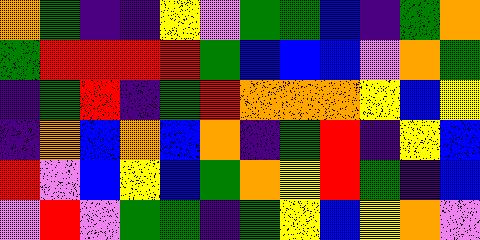[["orange", "green", "indigo", "indigo", "yellow", "violet", "green", "green", "blue", "indigo", "green", "orange"], ["green", "red", "red", "red", "red", "green", "blue", "blue", "blue", "violet", "orange", "green"], ["indigo", "green", "red", "indigo", "green", "red", "orange", "orange", "orange", "yellow", "blue", "yellow"], ["indigo", "orange", "blue", "orange", "blue", "orange", "indigo", "green", "red", "indigo", "yellow", "blue"], ["red", "violet", "blue", "yellow", "blue", "green", "orange", "yellow", "red", "green", "indigo", "blue"], ["violet", "red", "violet", "green", "green", "indigo", "green", "yellow", "blue", "yellow", "orange", "violet"]]